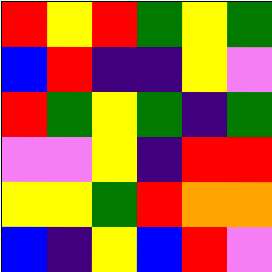[["red", "yellow", "red", "green", "yellow", "green"], ["blue", "red", "indigo", "indigo", "yellow", "violet"], ["red", "green", "yellow", "green", "indigo", "green"], ["violet", "violet", "yellow", "indigo", "red", "red"], ["yellow", "yellow", "green", "red", "orange", "orange"], ["blue", "indigo", "yellow", "blue", "red", "violet"]]